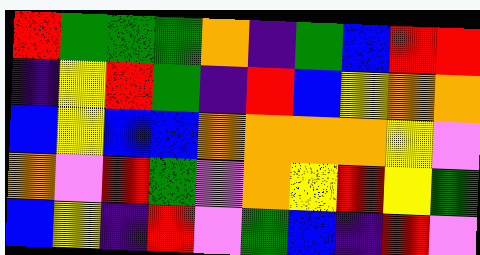[["red", "green", "green", "green", "orange", "indigo", "green", "blue", "red", "red"], ["indigo", "yellow", "red", "green", "indigo", "red", "blue", "yellow", "orange", "orange"], ["blue", "yellow", "blue", "blue", "orange", "orange", "orange", "orange", "yellow", "violet"], ["orange", "violet", "red", "green", "violet", "orange", "yellow", "red", "yellow", "green"], ["blue", "yellow", "indigo", "red", "violet", "green", "blue", "indigo", "red", "violet"]]